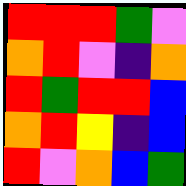[["red", "red", "red", "green", "violet"], ["orange", "red", "violet", "indigo", "orange"], ["red", "green", "red", "red", "blue"], ["orange", "red", "yellow", "indigo", "blue"], ["red", "violet", "orange", "blue", "green"]]